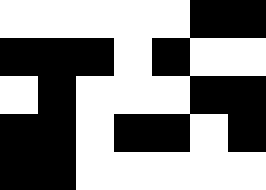[["white", "white", "white", "white", "white", "black", "black"], ["black", "black", "black", "white", "black", "white", "white"], ["white", "black", "white", "white", "white", "black", "black"], ["black", "black", "white", "black", "black", "white", "black"], ["black", "black", "white", "white", "white", "white", "white"]]